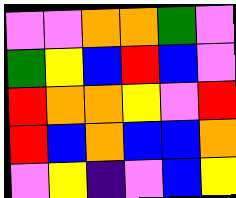[["violet", "violet", "orange", "orange", "green", "violet"], ["green", "yellow", "blue", "red", "blue", "violet"], ["red", "orange", "orange", "yellow", "violet", "red"], ["red", "blue", "orange", "blue", "blue", "orange"], ["violet", "yellow", "indigo", "violet", "blue", "yellow"]]